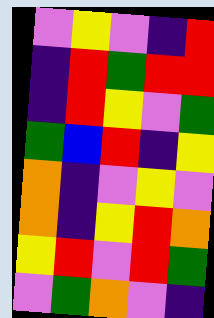[["violet", "yellow", "violet", "indigo", "red"], ["indigo", "red", "green", "red", "red"], ["indigo", "red", "yellow", "violet", "green"], ["green", "blue", "red", "indigo", "yellow"], ["orange", "indigo", "violet", "yellow", "violet"], ["orange", "indigo", "yellow", "red", "orange"], ["yellow", "red", "violet", "red", "green"], ["violet", "green", "orange", "violet", "indigo"]]